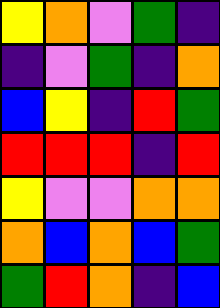[["yellow", "orange", "violet", "green", "indigo"], ["indigo", "violet", "green", "indigo", "orange"], ["blue", "yellow", "indigo", "red", "green"], ["red", "red", "red", "indigo", "red"], ["yellow", "violet", "violet", "orange", "orange"], ["orange", "blue", "orange", "blue", "green"], ["green", "red", "orange", "indigo", "blue"]]